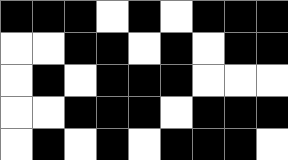[["black", "black", "black", "white", "black", "white", "black", "black", "black"], ["white", "white", "black", "black", "white", "black", "white", "black", "black"], ["white", "black", "white", "black", "black", "black", "white", "white", "white"], ["white", "white", "black", "black", "black", "white", "black", "black", "black"], ["white", "black", "white", "black", "white", "black", "black", "black", "white"]]